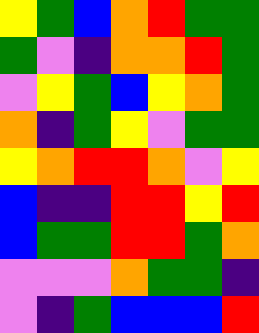[["yellow", "green", "blue", "orange", "red", "green", "green"], ["green", "violet", "indigo", "orange", "orange", "red", "green"], ["violet", "yellow", "green", "blue", "yellow", "orange", "green"], ["orange", "indigo", "green", "yellow", "violet", "green", "green"], ["yellow", "orange", "red", "red", "orange", "violet", "yellow"], ["blue", "indigo", "indigo", "red", "red", "yellow", "red"], ["blue", "green", "green", "red", "red", "green", "orange"], ["violet", "violet", "violet", "orange", "green", "green", "indigo"], ["violet", "indigo", "green", "blue", "blue", "blue", "red"]]